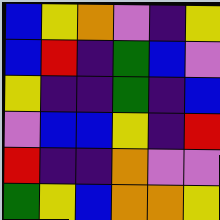[["blue", "yellow", "orange", "violet", "indigo", "yellow"], ["blue", "red", "indigo", "green", "blue", "violet"], ["yellow", "indigo", "indigo", "green", "indigo", "blue"], ["violet", "blue", "blue", "yellow", "indigo", "red"], ["red", "indigo", "indigo", "orange", "violet", "violet"], ["green", "yellow", "blue", "orange", "orange", "yellow"]]